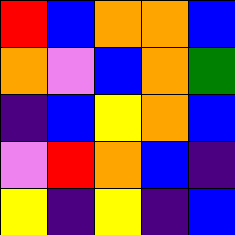[["red", "blue", "orange", "orange", "blue"], ["orange", "violet", "blue", "orange", "green"], ["indigo", "blue", "yellow", "orange", "blue"], ["violet", "red", "orange", "blue", "indigo"], ["yellow", "indigo", "yellow", "indigo", "blue"]]